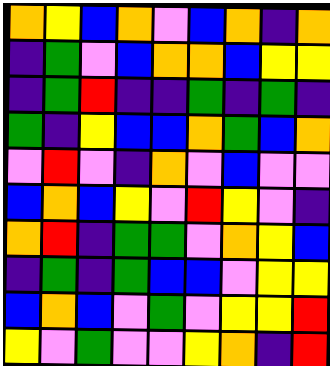[["orange", "yellow", "blue", "orange", "violet", "blue", "orange", "indigo", "orange"], ["indigo", "green", "violet", "blue", "orange", "orange", "blue", "yellow", "yellow"], ["indigo", "green", "red", "indigo", "indigo", "green", "indigo", "green", "indigo"], ["green", "indigo", "yellow", "blue", "blue", "orange", "green", "blue", "orange"], ["violet", "red", "violet", "indigo", "orange", "violet", "blue", "violet", "violet"], ["blue", "orange", "blue", "yellow", "violet", "red", "yellow", "violet", "indigo"], ["orange", "red", "indigo", "green", "green", "violet", "orange", "yellow", "blue"], ["indigo", "green", "indigo", "green", "blue", "blue", "violet", "yellow", "yellow"], ["blue", "orange", "blue", "violet", "green", "violet", "yellow", "yellow", "red"], ["yellow", "violet", "green", "violet", "violet", "yellow", "orange", "indigo", "red"]]